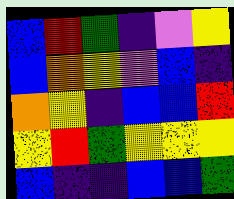[["blue", "red", "green", "indigo", "violet", "yellow"], ["blue", "orange", "yellow", "violet", "blue", "indigo"], ["orange", "yellow", "indigo", "blue", "blue", "red"], ["yellow", "red", "green", "yellow", "yellow", "yellow"], ["blue", "indigo", "indigo", "blue", "blue", "green"]]